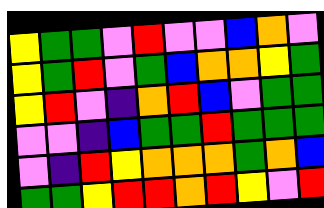[["yellow", "green", "green", "violet", "red", "violet", "violet", "blue", "orange", "violet"], ["yellow", "green", "red", "violet", "green", "blue", "orange", "orange", "yellow", "green"], ["yellow", "red", "violet", "indigo", "orange", "red", "blue", "violet", "green", "green"], ["violet", "violet", "indigo", "blue", "green", "green", "red", "green", "green", "green"], ["violet", "indigo", "red", "yellow", "orange", "orange", "orange", "green", "orange", "blue"], ["green", "green", "yellow", "red", "red", "orange", "red", "yellow", "violet", "red"]]